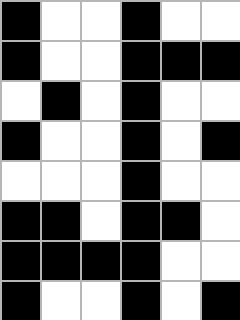[["black", "white", "white", "black", "white", "white"], ["black", "white", "white", "black", "black", "black"], ["white", "black", "white", "black", "white", "white"], ["black", "white", "white", "black", "white", "black"], ["white", "white", "white", "black", "white", "white"], ["black", "black", "white", "black", "black", "white"], ["black", "black", "black", "black", "white", "white"], ["black", "white", "white", "black", "white", "black"]]